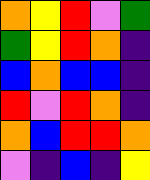[["orange", "yellow", "red", "violet", "green"], ["green", "yellow", "red", "orange", "indigo"], ["blue", "orange", "blue", "blue", "indigo"], ["red", "violet", "red", "orange", "indigo"], ["orange", "blue", "red", "red", "orange"], ["violet", "indigo", "blue", "indigo", "yellow"]]